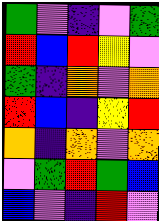[["green", "violet", "indigo", "violet", "green"], ["red", "blue", "red", "yellow", "violet"], ["green", "indigo", "orange", "violet", "orange"], ["red", "blue", "indigo", "yellow", "red"], ["orange", "indigo", "orange", "violet", "orange"], ["violet", "green", "red", "green", "blue"], ["blue", "violet", "indigo", "red", "violet"]]